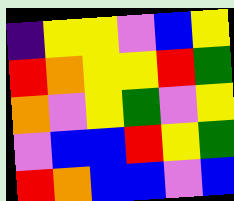[["indigo", "yellow", "yellow", "violet", "blue", "yellow"], ["red", "orange", "yellow", "yellow", "red", "green"], ["orange", "violet", "yellow", "green", "violet", "yellow"], ["violet", "blue", "blue", "red", "yellow", "green"], ["red", "orange", "blue", "blue", "violet", "blue"]]